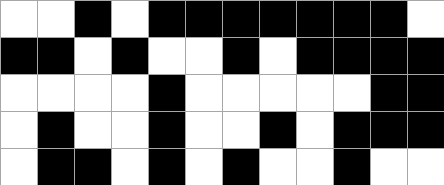[["white", "white", "black", "white", "black", "black", "black", "black", "black", "black", "black", "white"], ["black", "black", "white", "black", "white", "white", "black", "white", "black", "black", "black", "black"], ["white", "white", "white", "white", "black", "white", "white", "white", "white", "white", "black", "black"], ["white", "black", "white", "white", "black", "white", "white", "black", "white", "black", "black", "black"], ["white", "black", "black", "white", "black", "white", "black", "white", "white", "black", "white", "white"]]